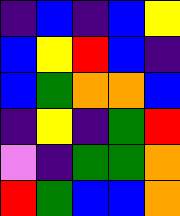[["indigo", "blue", "indigo", "blue", "yellow"], ["blue", "yellow", "red", "blue", "indigo"], ["blue", "green", "orange", "orange", "blue"], ["indigo", "yellow", "indigo", "green", "red"], ["violet", "indigo", "green", "green", "orange"], ["red", "green", "blue", "blue", "orange"]]